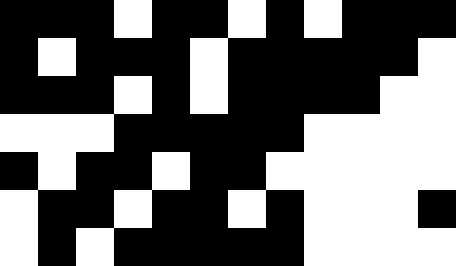[["black", "black", "black", "white", "black", "black", "white", "black", "white", "black", "black", "black"], ["black", "white", "black", "black", "black", "white", "black", "black", "black", "black", "black", "white"], ["black", "black", "black", "white", "black", "white", "black", "black", "black", "black", "white", "white"], ["white", "white", "white", "black", "black", "black", "black", "black", "white", "white", "white", "white"], ["black", "white", "black", "black", "white", "black", "black", "white", "white", "white", "white", "white"], ["white", "black", "black", "white", "black", "black", "white", "black", "white", "white", "white", "black"], ["white", "black", "white", "black", "black", "black", "black", "black", "white", "white", "white", "white"]]